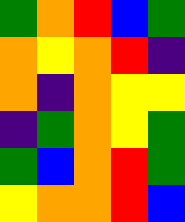[["green", "orange", "red", "blue", "green"], ["orange", "yellow", "orange", "red", "indigo"], ["orange", "indigo", "orange", "yellow", "yellow"], ["indigo", "green", "orange", "yellow", "green"], ["green", "blue", "orange", "red", "green"], ["yellow", "orange", "orange", "red", "blue"]]